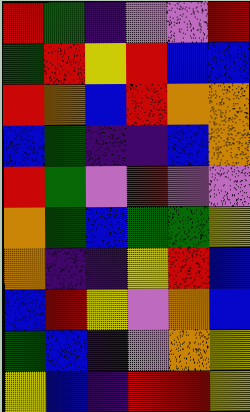[["red", "green", "indigo", "violet", "violet", "red"], ["green", "red", "yellow", "red", "blue", "blue"], ["red", "orange", "blue", "red", "orange", "orange"], ["blue", "green", "indigo", "indigo", "blue", "orange"], ["red", "green", "violet", "red", "violet", "violet"], ["orange", "green", "blue", "green", "green", "yellow"], ["orange", "indigo", "indigo", "yellow", "red", "blue"], ["blue", "red", "yellow", "violet", "orange", "blue"], ["green", "blue", "indigo", "violet", "orange", "yellow"], ["yellow", "blue", "indigo", "red", "red", "yellow"]]